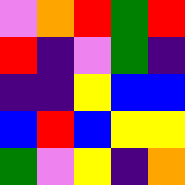[["violet", "orange", "red", "green", "red"], ["red", "indigo", "violet", "green", "indigo"], ["indigo", "indigo", "yellow", "blue", "blue"], ["blue", "red", "blue", "yellow", "yellow"], ["green", "violet", "yellow", "indigo", "orange"]]